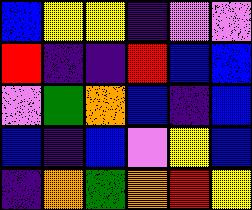[["blue", "yellow", "yellow", "indigo", "violet", "violet"], ["red", "indigo", "indigo", "red", "blue", "blue"], ["violet", "green", "orange", "blue", "indigo", "blue"], ["blue", "indigo", "blue", "violet", "yellow", "blue"], ["indigo", "orange", "green", "orange", "red", "yellow"]]